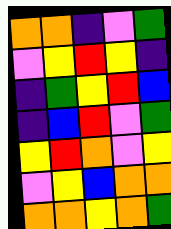[["orange", "orange", "indigo", "violet", "green"], ["violet", "yellow", "red", "yellow", "indigo"], ["indigo", "green", "yellow", "red", "blue"], ["indigo", "blue", "red", "violet", "green"], ["yellow", "red", "orange", "violet", "yellow"], ["violet", "yellow", "blue", "orange", "orange"], ["orange", "orange", "yellow", "orange", "green"]]